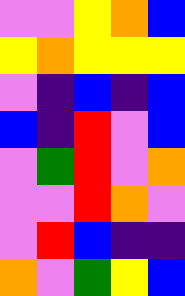[["violet", "violet", "yellow", "orange", "blue"], ["yellow", "orange", "yellow", "yellow", "yellow"], ["violet", "indigo", "blue", "indigo", "blue"], ["blue", "indigo", "red", "violet", "blue"], ["violet", "green", "red", "violet", "orange"], ["violet", "violet", "red", "orange", "violet"], ["violet", "red", "blue", "indigo", "indigo"], ["orange", "violet", "green", "yellow", "blue"]]